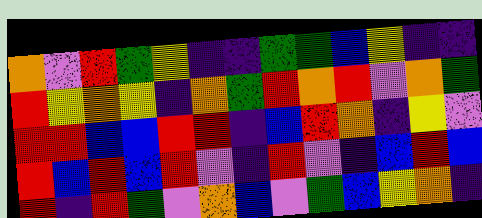[["orange", "violet", "red", "green", "yellow", "indigo", "indigo", "green", "green", "blue", "yellow", "indigo", "indigo"], ["red", "yellow", "orange", "yellow", "indigo", "orange", "green", "red", "orange", "red", "violet", "orange", "green"], ["red", "red", "blue", "blue", "red", "red", "indigo", "blue", "red", "orange", "indigo", "yellow", "violet"], ["red", "blue", "red", "blue", "red", "violet", "indigo", "red", "violet", "indigo", "blue", "red", "blue"], ["red", "indigo", "red", "green", "violet", "orange", "blue", "violet", "green", "blue", "yellow", "orange", "indigo"]]